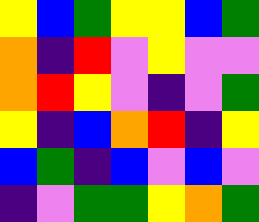[["yellow", "blue", "green", "yellow", "yellow", "blue", "green"], ["orange", "indigo", "red", "violet", "yellow", "violet", "violet"], ["orange", "red", "yellow", "violet", "indigo", "violet", "green"], ["yellow", "indigo", "blue", "orange", "red", "indigo", "yellow"], ["blue", "green", "indigo", "blue", "violet", "blue", "violet"], ["indigo", "violet", "green", "green", "yellow", "orange", "green"]]